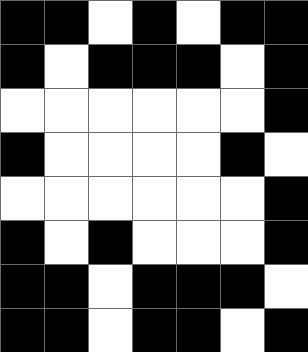[["black", "black", "white", "black", "white", "black", "black"], ["black", "white", "black", "black", "black", "white", "black"], ["white", "white", "white", "white", "white", "white", "black"], ["black", "white", "white", "white", "white", "black", "white"], ["white", "white", "white", "white", "white", "white", "black"], ["black", "white", "black", "white", "white", "white", "black"], ["black", "black", "white", "black", "black", "black", "white"], ["black", "black", "white", "black", "black", "white", "black"]]